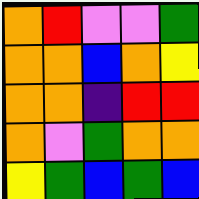[["orange", "red", "violet", "violet", "green"], ["orange", "orange", "blue", "orange", "yellow"], ["orange", "orange", "indigo", "red", "red"], ["orange", "violet", "green", "orange", "orange"], ["yellow", "green", "blue", "green", "blue"]]